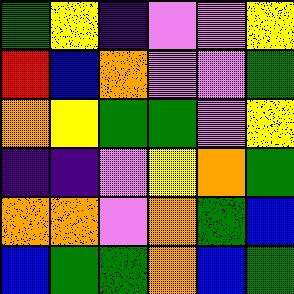[["green", "yellow", "indigo", "violet", "violet", "yellow"], ["red", "blue", "orange", "violet", "violet", "green"], ["orange", "yellow", "green", "green", "violet", "yellow"], ["indigo", "indigo", "violet", "yellow", "orange", "green"], ["orange", "orange", "violet", "orange", "green", "blue"], ["blue", "green", "green", "orange", "blue", "green"]]